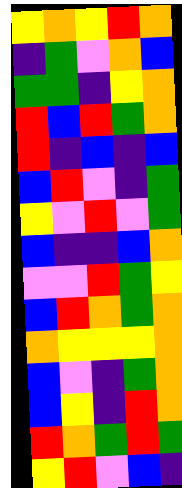[["yellow", "orange", "yellow", "red", "orange"], ["indigo", "green", "violet", "orange", "blue"], ["green", "green", "indigo", "yellow", "orange"], ["red", "blue", "red", "green", "orange"], ["red", "indigo", "blue", "indigo", "blue"], ["blue", "red", "violet", "indigo", "green"], ["yellow", "violet", "red", "violet", "green"], ["blue", "indigo", "indigo", "blue", "orange"], ["violet", "violet", "red", "green", "yellow"], ["blue", "red", "orange", "green", "orange"], ["orange", "yellow", "yellow", "yellow", "orange"], ["blue", "violet", "indigo", "green", "orange"], ["blue", "yellow", "indigo", "red", "orange"], ["red", "orange", "green", "red", "green"], ["yellow", "red", "violet", "blue", "indigo"]]